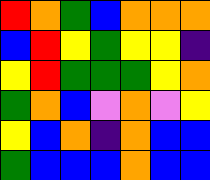[["red", "orange", "green", "blue", "orange", "orange", "orange"], ["blue", "red", "yellow", "green", "yellow", "yellow", "indigo"], ["yellow", "red", "green", "green", "green", "yellow", "orange"], ["green", "orange", "blue", "violet", "orange", "violet", "yellow"], ["yellow", "blue", "orange", "indigo", "orange", "blue", "blue"], ["green", "blue", "blue", "blue", "orange", "blue", "blue"]]